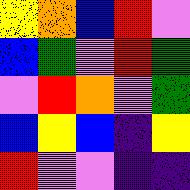[["yellow", "orange", "blue", "red", "violet"], ["blue", "green", "violet", "red", "green"], ["violet", "red", "orange", "violet", "green"], ["blue", "yellow", "blue", "indigo", "yellow"], ["red", "violet", "violet", "indigo", "indigo"]]